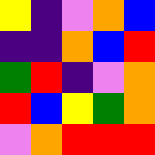[["yellow", "indigo", "violet", "orange", "blue"], ["indigo", "indigo", "orange", "blue", "red"], ["green", "red", "indigo", "violet", "orange"], ["red", "blue", "yellow", "green", "orange"], ["violet", "orange", "red", "red", "red"]]